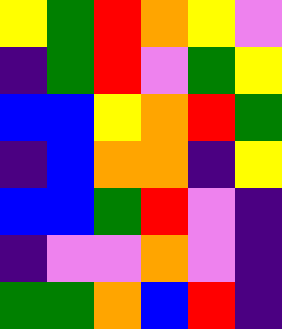[["yellow", "green", "red", "orange", "yellow", "violet"], ["indigo", "green", "red", "violet", "green", "yellow"], ["blue", "blue", "yellow", "orange", "red", "green"], ["indigo", "blue", "orange", "orange", "indigo", "yellow"], ["blue", "blue", "green", "red", "violet", "indigo"], ["indigo", "violet", "violet", "orange", "violet", "indigo"], ["green", "green", "orange", "blue", "red", "indigo"]]